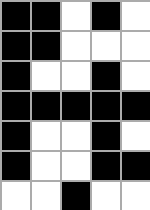[["black", "black", "white", "black", "white"], ["black", "black", "white", "white", "white"], ["black", "white", "white", "black", "white"], ["black", "black", "black", "black", "black"], ["black", "white", "white", "black", "white"], ["black", "white", "white", "black", "black"], ["white", "white", "black", "white", "white"]]